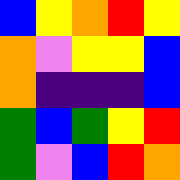[["blue", "yellow", "orange", "red", "yellow"], ["orange", "violet", "yellow", "yellow", "blue"], ["orange", "indigo", "indigo", "indigo", "blue"], ["green", "blue", "green", "yellow", "red"], ["green", "violet", "blue", "red", "orange"]]